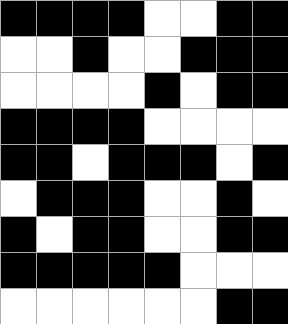[["black", "black", "black", "black", "white", "white", "black", "black"], ["white", "white", "black", "white", "white", "black", "black", "black"], ["white", "white", "white", "white", "black", "white", "black", "black"], ["black", "black", "black", "black", "white", "white", "white", "white"], ["black", "black", "white", "black", "black", "black", "white", "black"], ["white", "black", "black", "black", "white", "white", "black", "white"], ["black", "white", "black", "black", "white", "white", "black", "black"], ["black", "black", "black", "black", "black", "white", "white", "white"], ["white", "white", "white", "white", "white", "white", "black", "black"]]